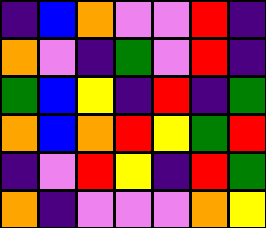[["indigo", "blue", "orange", "violet", "violet", "red", "indigo"], ["orange", "violet", "indigo", "green", "violet", "red", "indigo"], ["green", "blue", "yellow", "indigo", "red", "indigo", "green"], ["orange", "blue", "orange", "red", "yellow", "green", "red"], ["indigo", "violet", "red", "yellow", "indigo", "red", "green"], ["orange", "indigo", "violet", "violet", "violet", "orange", "yellow"]]